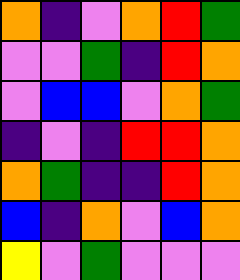[["orange", "indigo", "violet", "orange", "red", "green"], ["violet", "violet", "green", "indigo", "red", "orange"], ["violet", "blue", "blue", "violet", "orange", "green"], ["indigo", "violet", "indigo", "red", "red", "orange"], ["orange", "green", "indigo", "indigo", "red", "orange"], ["blue", "indigo", "orange", "violet", "blue", "orange"], ["yellow", "violet", "green", "violet", "violet", "violet"]]